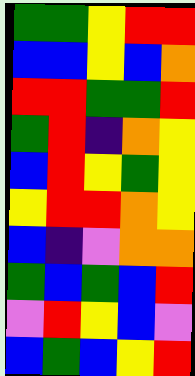[["green", "green", "yellow", "red", "red"], ["blue", "blue", "yellow", "blue", "orange"], ["red", "red", "green", "green", "red"], ["green", "red", "indigo", "orange", "yellow"], ["blue", "red", "yellow", "green", "yellow"], ["yellow", "red", "red", "orange", "yellow"], ["blue", "indigo", "violet", "orange", "orange"], ["green", "blue", "green", "blue", "red"], ["violet", "red", "yellow", "blue", "violet"], ["blue", "green", "blue", "yellow", "red"]]